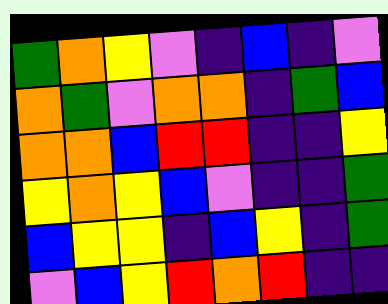[["green", "orange", "yellow", "violet", "indigo", "blue", "indigo", "violet"], ["orange", "green", "violet", "orange", "orange", "indigo", "green", "blue"], ["orange", "orange", "blue", "red", "red", "indigo", "indigo", "yellow"], ["yellow", "orange", "yellow", "blue", "violet", "indigo", "indigo", "green"], ["blue", "yellow", "yellow", "indigo", "blue", "yellow", "indigo", "green"], ["violet", "blue", "yellow", "red", "orange", "red", "indigo", "indigo"]]